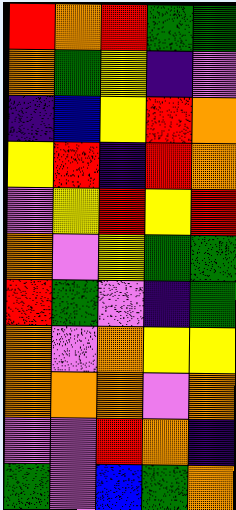[["red", "orange", "red", "green", "green"], ["orange", "green", "yellow", "indigo", "violet"], ["indigo", "blue", "yellow", "red", "orange"], ["yellow", "red", "indigo", "red", "orange"], ["violet", "yellow", "red", "yellow", "red"], ["orange", "violet", "yellow", "green", "green"], ["red", "green", "violet", "indigo", "green"], ["orange", "violet", "orange", "yellow", "yellow"], ["orange", "orange", "orange", "violet", "orange"], ["violet", "violet", "red", "orange", "indigo"], ["green", "violet", "blue", "green", "orange"]]